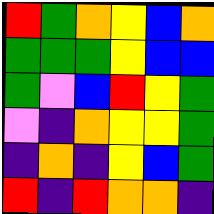[["red", "green", "orange", "yellow", "blue", "orange"], ["green", "green", "green", "yellow", "blue", "blue"], ["green", "violet", "blue", "red", "yellow", "green"], ["violet", "indigo", "orange", "yellow", "yellow", "green"], ["indigo", "orange", "indigo", "yellow", "blue", "green"], ["red", "indigo", "red", "orange", "orange", "indigo"]]